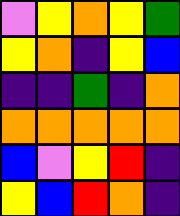[["violet", "yellow", "orange", "yellow", "green"], ["yellow", "orange", "indigo", "yellow", "blue"], ["indigo", "indigo", "green", "indigo", "orange"], ["orange", "orange", "orange", "orange", "orange"], ["blue", "violet", "yellow", "red", "indigo"], ["yellow", "blue", "red", "orange", "indigo"]]